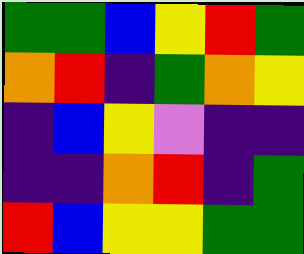[["green", "green", "blue", "yellow", "red", "green"], ["orange", "red", "indigo", "green", "orange", "yellow"], ["indigo", "blue", "yellow", "violet", "indigo", "indigo"], ["indigo", "indigo", "orange", "red", "indigo", "green"], ["red", "blue", "yellow", "yellow", "green", "green"]]